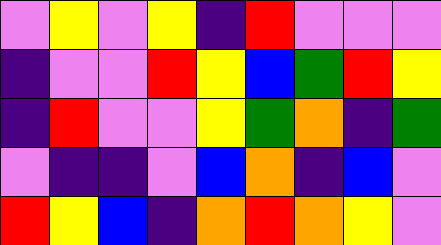[["violet", "yellow", "violet", "yellow", "indigo", "red", "violet", "violet", "violet"], ["indigo", "violet", "violet", "red", "yellow", "blue", "green", "red", "yellow"], ["indigo", "red", "violet", "violet", "yellow", "green", "orange", "indigo", "green"], ["violet", "indigo", "indigo", "violet", "blue", "orange", "indigo", "blue", "violet"], ["red", "yellow", "blue", "indigo", "orange", "red", "orange", "yellow", "violet"]]